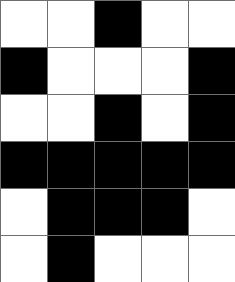[["white", "white", "black", "white", "white"], ["black", "white", "white", "white", "black"], ["white", "white", "black", "white", "black"], ["black", "black", "black", "black", "black"], ["white", "black", "black", "black", "white"], ["white", "black", "white", "white", "white"]]